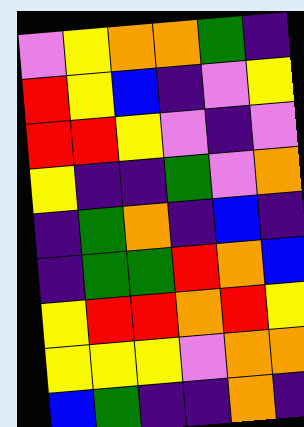[["violet", "yellow", "orange", "orange", "green", "indigo"], ["red", "yellow", "blue", "indigo", "violet", "yellow"], ["red", "red", "yellow", "violet", "indigo", "violet"], ["yellow", "indigo", "indigo", "green", "violet", "orange"], ["indigo", "green", "orange", "indigo", "blue", "indigo"], ["indigo", "green", "green", "red", "orange", "blue"], ["yellow", "red", "red", "orange", "red", "yellow"], ["yellow", "yellow", "yellow", "violet", "orange", "orange"], ["blue", "green", "indigo", "indigo", "orange", "indigo"]]